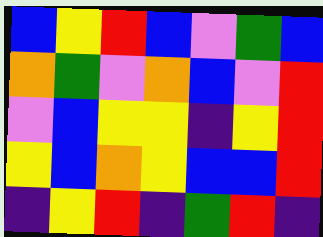[["blue", "yellow", "red", "blue", "violet", "green", "blue"], ["orange", "green", "violet", "orange", "blue", "violet", "red"], ["violet", "blue", "yellow", "yellow", "indigo", "yellow", "red"], ["yellow", "blue", "orange", "yellow", "blue", "blue", "red"], ["indigo", "yellow", "red", "indigo", "green", "red", "indigo"]]